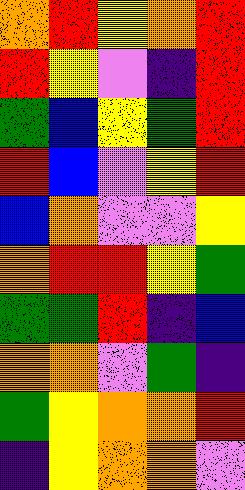[["orange", "red", "yellow", "orange", "red"], ["red", "yellow", "violet", "indigo", "red"], ["green", "blue", "yellow", "green", "red"], ["red", "blue", "violet", "yellow", "red"], ["blue", "orange", "violet", "violet", "yellow"], ["orange", "red", "red", "yellow", "green"], ["green", "green", "red", "indigo", "blue"], ["orange", "orange", "violet", "green", "indigo"], ["green", "yellow", "orange", "orange", "red"], ["indigo", "yellow", "orange", "orange", "violet"]]